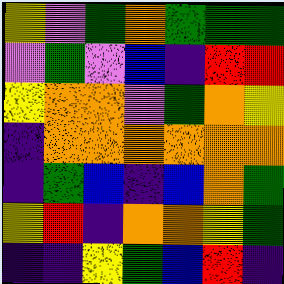[["yellow", "violet", "green", "orange", "green", "green", "green"], ["violet", "green", "violet", "blue", "indigo", "red", "red"], ["yellow", "orange", "orange", "violet", "green", "orange", "yellow"], ["indigo", "orange", "orange", "orange", "orange", "orange", "orange"], ["indigo", "green", "blue", "indigo", "blue", "orange", "green"], ["yellow", "red", "indigo", "orange", "orange", "yellow", "green"], ["indigo", "indigo", "yellow", "green", "blue", "red", "indigo"]]